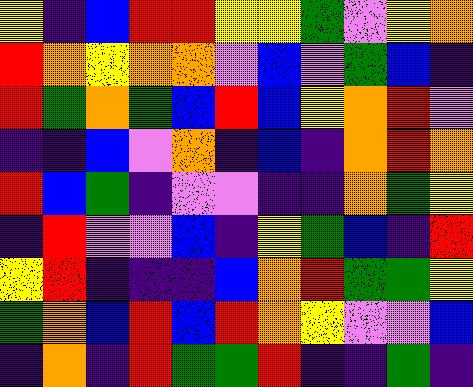[["yellow", "indigo", "blue", "red", "red", "yellow", "yellow", "green", "violet", "yellow", "orange"], ["red", "orange", "yellow", "orange", "orange", "violet", "blue", "violet", "green", "blue", "indigo"], ["red", "green", "orange", "green", "blue", "red", "blue", "yellow", "orange", "red", "violet"], ["indigo", "indigo", "blue", "violet", "orange", "indigo", "blue", "indigo", "orange", "red", "orange"], ["red", "blue", "green", "indigo", "violet", "violet", "indigo", "indigo", "orange", "green", "yellow"], ["indigo", "red", "violet", "violet", "blue", "indigo", "yellow", "green", "blue", "indigo", "red"], ["yellow", "red", "indigo", "indigo", "indigo", "blue", "orange", "red", "green", "green", "yellow"], ["green", "orange", "blue", "red", "blue", "red", "orange", "yellow", "violet", "violet", "blue"], ["indigo", "orange", "indigo", "red", "green", "green", "red", "indigo", "indigo", "green", "indigo"]]